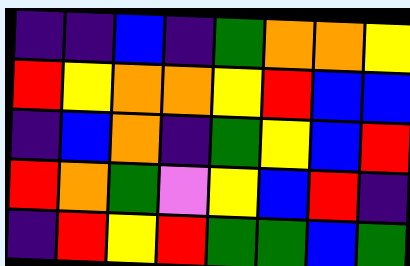[["indigo", "indigo", "blue", "indigo", "green", "orange", "orange", "yellow"], ["red", "yellow", "orange", "orange", "yellow", "red", "blue", "blue"], ["indigo", "blue", "orange", "indigo", "green", "yellow", "blue", "red"], ["red", "orange", "green", "violet", "yellow", "blue", "red", "indigo"], ["indigo", "red", "yellow", "red", "green", "green", "blue", "green"]]